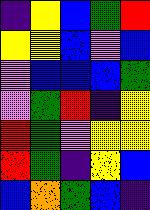[["indigo", "yellow", "blue", "green", "red"], ["yellow", "yellow", "blue", "violet", "blue"], ["violet", "blue", "blue", "blue", "green"], ["violet", "green", "red", "indigo", "yellow"], ["red", "green", "violet", "yellow", "yellow"], ["red", "green", "indigo", "yellow", "blue"], ["blue", "orange", "green", "blue", "indigo"]]